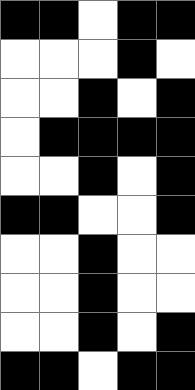[["black", "black", "white", "black", "black"], ["white", "white", "white", "black", "white"], ["white", "white", "black", "white", "black"], ["white", "black", "black", "black", "black"], ["white", "white", "black", "white", "black"], ["black", "black", "white", "white", "black"], ["white", "white", "black", "white", "white"], ["white", "white", "black", "white", "white"], ["white", "white", "black", "white", "black"], ["black", "black", "white", "black", "black"]]